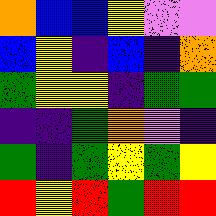[["orange", "blue", "blue", "yellow", "violet", "violet"], ["blue", "yellow", "indigo", "blue", "indigo", "orange"], ["green", "yellow", "yellow", "indigo", "green", "green"], ["indigo", "indigo", "green", "orange", "violet", "indigo"], ["green", "indigo", "green", "yellow", "green", "yellow"], ["red", "yellow", "red", "green", "red", "red"]]